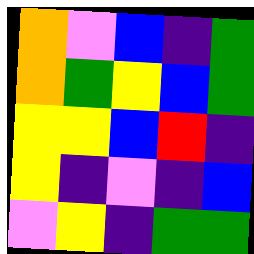[["orange", "violet", "blue", "indigo", "green"], ["orange", "green", "yellow", "blue", "green"], ["yellow", "yellow", "blue", "red", "indigo"], ["yellow", "indigo", "violet", "indigo", "blue"], ["violet", "yellow", "indigo", "green", "green"]]